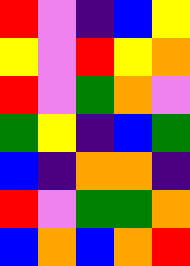[["red", "violet", "indigo", "blue", "yellow"], ["yellow", "violet", "red", "yellow", "orange"], ["red", "violet", "green", "orange", "violet"], ["green", "yellow", "indigo", "blue", "green"], ["blue", "indigo", "orange", "orange", "indigo"], ["red", "violet", "green", "green", "orange"], ["blue", "orange", "blue", "orange", "red"]]